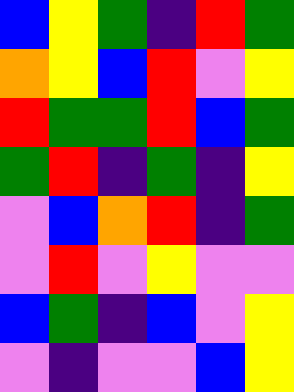[["blue", "yellow", "green", "indigo", "red", "green"], ["orange", "yellow", "blue", "red", "violet", "yellow"], ["red", "green", "green", "red", "blue", "green"], ["green", "red", "indigo", "green", "indigo", "yellow"], ["violet", "blue", "orange", "red", "indigo", "green"], ["violet", "red", "violet", "yellow", "violet", "violet"], ["blue", "green", "indigo", "blue", "violet", "yellow"], ["violet", "indigo", "violet", "violet", "blue", "yellow"]]